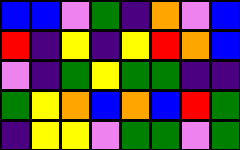[["blue", "blue", "violet", "green", "indigo", "orange", "violet", "blue"], ["red", "indigo", "yellow", "indigo", "yellow", "red", "orange", "blue"], ["violet", "indigo", "green", "yellow", "green", "green", "indigo", "indigo"], ["green", "yellow", "orange", "blue", "orange", "blue", "red", "green"], ["indigo", "yellow", "yellow", "violet", "green", "green", "violet", "green"]]